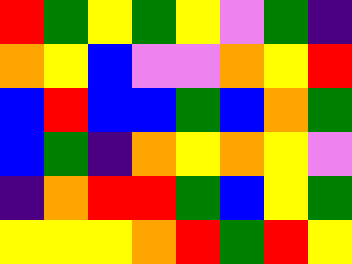[["red", "green", "yellow", "green", "yellow", "violet", "green", "indigo"], ["orange", "yellow", "blue", "violet", "violet", "orange", "yellow", "red"], ["blue", "red", "blue", "blue", "green", "blue", "orange", "green"], ["blue", "green", "indigo", "orange", "yellow", "orange", "yellow", "violet"], ["indigo", "orange", "red", "red", "green", "blue", "yellow", "green"], ["yellow", "yellow", "yellow", "orange", "red", "green", "red", "yellow"]]